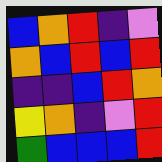[["blue", "orange", "red", "indigo", "violet"], ["orange", "blue", "red", "blue", "red"], ["indigo", "indigo", "blue", "red", "orange"], ["yellow", "orange", "indigo", "violet", "red"], ["green", "blue", "blue", "blue", "red"]]